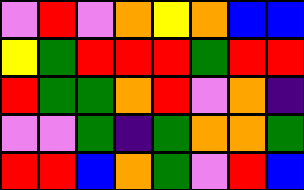[["violet", "red", "violet", "orange", "yellow", "orange", "blue", "blue"], ["yellow", "green", "red", "red", "red", "green", "red", "red"], ["red", "green", "green", "orange", "red", "violet", "orange", "indigo"], ["violet", "violet", "green", "indigo", "green", "orange", "orange", "green"], ["red", "red", "blue", "orange", "green", "violet", "red", "blue"]]